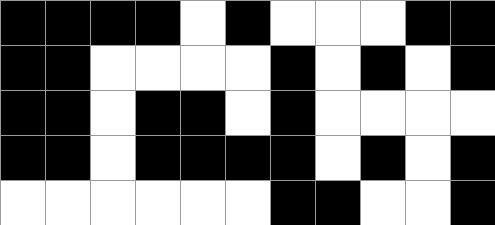[["black", "black", "black", "black", "white", "black", "white", "white", "white", "black", "black"], ["black", "black", "white", "white", "white", "white", "black", "white", "black", "white", "black"], ["black", "black", "white", "black", "black", "white", "black", "white", "white", "white", "white"], ["black", "black", "white", "black", "black", "black", "black", "white", "black", "white", "black"], ["white", "white", "white", "white", "white", "white", "black", "black", "white", "white", "black"]]